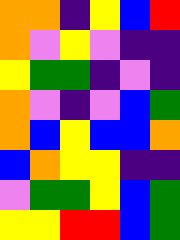[["orange", "orange", "indigo", "yellow", "blue", "red"], ["orange", "violet", "yellow", "violet", "indigo", "indigo"], ["yellow", "green", "green", "indigo", "violet", "indigo"], ["orange", "violet", "indigo", "violet", "blue", "green"], ["orange", "blue", "yellow", "blue", "blue", "orange"], ["blue", "orange", "yellow", "yellow", "indigo", "indigo"], ["violet", "green", "green", "yellow", "blue", "green"], ["yellow", "yellow", "red", "red", "blue", "green"]]